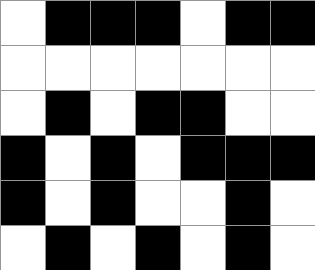[["white", "black", "black", "black", "white", "black", "black"], ["white", "white", "white", "white", "white", "white", "white"], ["white", "black", "white", "black", "black", "white", "white"], ["black", "white", "black", "white", "black", "black", "black"], ["black", "white", "black", "white", "white", "black", "white"], ["white", "black", "white", "black", "white", "black", "white"]]